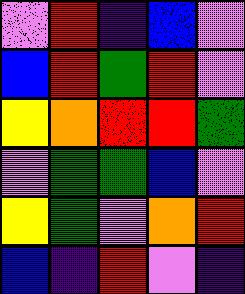[["violet", "red", "indigo", "blue", "violet"], ["blue", "red", "green", "red", "violet"], ["yellow", "orange", "red", "red", "green"], ["violet", "green", "green", "blue", "violet"], ["yellow", "green", "violet", "orange", "red"], ["blue", "indigo", "red", "violet", "indigo"]]